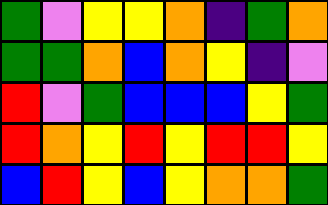[["green", "violet", "yellow", "yellow", "orange", "indigo", "green", "orange"], ["green", "green", "orange", "blue", "orange", "yellow", "indigo", "violet"], ["red", "violet", "green", "blue", "blue", "blue", "yellow", "green"], ["red", "orange", "yellow", "red", "yellow", "red", "red", "yellow"], ["blue", "red", "yellow", "blue", "yellow", "orange", "orange", "green"]]